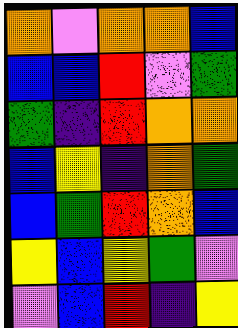[["orange", "violet", "orange", "orange", "blue"], ["blue", "blue", "red", "violet", "green"], ["green", "indigo", "red", "orange", "orange"], ["blue", "yellow", "indigo", "orange", "green"], ["blue", "green", "red", "orange", "blue"], ["yellow", "blue", "yellow", "green", "violet"], ["violet", "blue", "red", "indigo", "yellow"]]